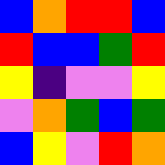[["blue", "orange", "red", "red", "blue"], ["red", "blue", "blue", "green", "red"], ["yellow", "indigo", "violet", "violet", "yellow"], ["violet", "orange", "green", "blue", "green"], ["blue", "yellow", "violet", "red", "orange"]]